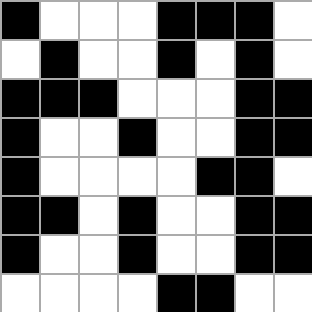[["black", "white", "white", "white", "black", "black", "black", "white"], ["white", "black", "white", "white", "black", "white", "black", "white"], ["black", "black", "black", "white", "white", "white", "black", "black"], ["black", "white", "white", "black", "white", "white", "black", "black"], ["black", "white", "white", "white", "white", "black", "black", "white"], ["black", "black", "white", "black", "white", "white", "black", "black"], ["black", "white", "white", "black", "white", "white", "black", "black"], ["white", "white", "white", "white", "black", "black", "white", "white"]]